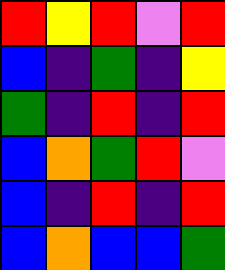[["red", "yellow", "red", "violet", "red"], ["blue", "indigo", "green", "indigo", "yellow"], ["green", "indigo", "red", "indigo", "red"], ["blue", "orange", "green", "red", "violet"], ["blue", "indigo", "red", "indigo", "red"], ["blue", "orange", "blue", "blue", "green"]]